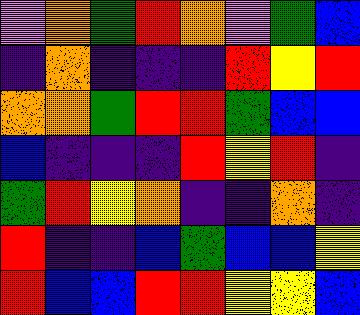[["violet", "orange", "green", "red", "orange", "violet", "green", "blue"], ["indigo", "orange", "indigo", "indigo", "indigo", "red", "yellow", "red"], ["orange", "orange", "green", "red", "red", "green", "blue", "blue"], ["blue", "indigo", "indigo", "indigo", "red", "yellow", "red", "indigo"], ["green", "red", "yellow", "orange", "indigo", "indigo", "orange", "indigo"], ["red", "indigo", "indigo", "blue", "green", "blue", "blue", "yellow"], ["red", "blue", "blue", "red", "red", "yellow", "yellow", "blue"]]